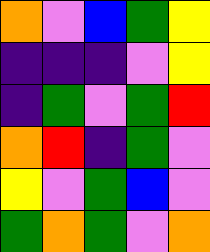[["orange", "violet", "blue", "green", "yellow"], ["indigo", "indigo", "indigo", "violet", "yellow"], ["indigo", "green", "violet", "green", "red"], ["orange", "red", "indigo", "green", "violet"], ["yellow", "violet", "green", "blue", "violet"], ["green", "orange", "green", "violet", "orange"]]